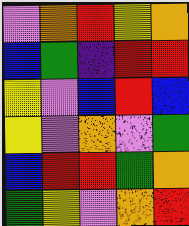[["violet", "orange", "red", "yellow", "orange"], ["blue", "green", "indigo", "red", "red"], ["yellow", "violet", "blue", "red", "blue"], ["yellow", "violet", "orange", "violet", "green"], ["blue", "red", "red", "green", "orange"], ["green", "yellow", "violet", "orange", "red"]]